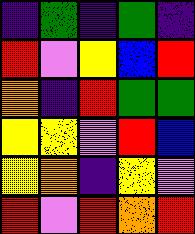[["indigo", "green", "indigo", "green", "indigo"], ["red", "violet", "yellow", "blue", "red"], ["orange", "indigo", "red", "green", "green"], ["yellow", "yellow", "violet", "red", "blue"], ["yellow", "orange", "indigo", "yellow", "violet"], ["red", "violet", "red", "orange", "red"]]